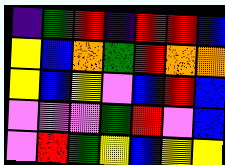[["indigo", "green", "red", "indigo", "red", "red", "blue"], ["yellow", "blue", "orange", "green", "red", "orange", "orange"], ["yellow", "blue", "yellow", "violet", "blue", "red", "blue"], ["violet", "violet", "violet", "green", "red", "violet", "blue"], ["violet", "red", "green", "yellow", "blue", "yellow", "yellow"]]